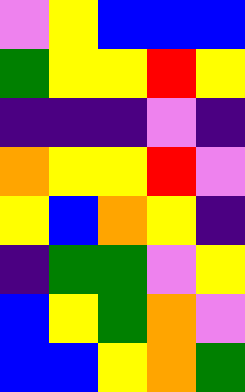[["violet", "yellow", "blue", "blue", "blue"], ["green", "yellow", "yellow", "red", "yellow"], ["indigo", "indigo", "indigo", "violet", "indigo"], ["orange", "yellow", "yellow", "red", "violet"], ["yellow", "blue", "orange", "yellow", "indigo"], ["indigo", "green", "green", "violet", "yellow"], ["blue", "yellow", "green", "orange", "violet"], ["blue", "blue", "yellow", "orange", "green"]]